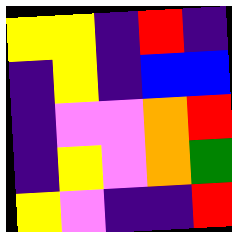[["yellow", "yellow", "indigo", "red", "indigo"], ["indigo", "yellow", "indigo", "blue", "blue"], ["indigo", "violet", "violet", "orange", "red"], ["indigo", "yellow", "violet", "orange", "green"], ["yellow", "violet", "indigo", "indigo", "red"]]